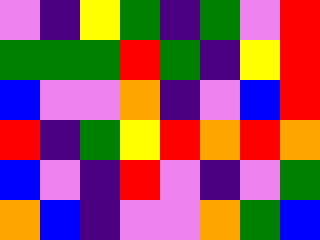[["violet", "indigo", "yellow", "green", "indigo", "green", "violet", "red"], ["green", "green", "green", "red", "green", "indigo", "yellow", "red"], ["blue", "violet", "violet", "orange", "indigo", "violet", "blue", "red"], ["red", "indigo", "green", "yellow", "red", "orange", "red", "orange"], ["blue", "violet", "indigo", "red", "violet", "indigo", "violet", "green"], ["orange", "blue", "indigo", "violet", "violet", "orange", "green", "blue"]]